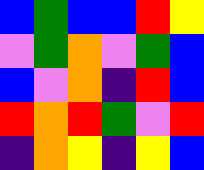[["blue", "green", "blue", "blue", "red", "yellow"], ["violet", "green", "orange", "violet", "green", "blue"], ["blue", "violet", "orange", "indigo", "red", "blue"], ["red", "orange", "red", "green", "violet", "red"], ["indigo", "orange", "yellow", "indigo", "yellow", "blue"]]